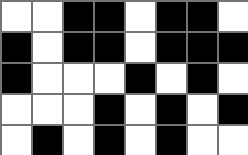[["white", "white", "black", "black", "white", "black", "black", "white"], ["black", "white", "black", "black", "white", "black", "black", "black"], ["black", "white", "white", "white", "black", "white", "black", "white"], ["white", "white", "white", "black", "white", "black", "white", "black"], ["white", "black", "white", "black", "white", "black", "white", "white"]]